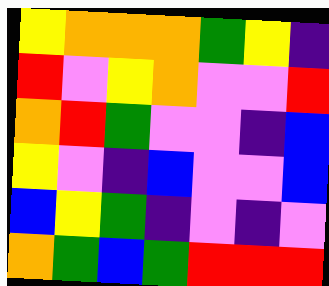[["yellow", "orange", "orange", "orange", "green", "yellow", "indigo"], ["red", "violet", "yellow", "orange", "violet", "violet", "red"], ["orange", "red", "green", "violet", "violet", "indigo", "blue"], ["yellow", "violet", "indigo", "blue", "violet", "violet", "blue"], ["blue", "yellow", "green", "indigo", "violet", "indigo", "violet"], ["orange", "green", "blue", "green", "red", "red", "red"]]